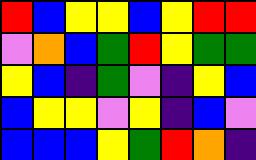[["red", "blue", "yellow", "yellow", "blue", "yellow", "red", "red"], ["violet", "orange", "blue", "green", "red", "yellow", "green", "green"], ["yellow", "blue", "indigo", "green", "violet", "indigo", "yellow", "blue"], ["blue", "yellow", "yellow", "violet", "yellow", "indigo", "blue", "violet"], ["blue", "blue", "blue", "yellow", "green", "red", "orange", "indigo"]]